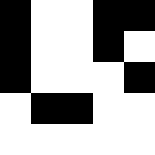[["black", "white", "white", "black", "black"], ["black", "white", "white", "black", "white"], ["black", "white", "white", "white", "black"], ["white", "black", "black", "white", "white"], ["white", "white", "white", "white", "white"]]